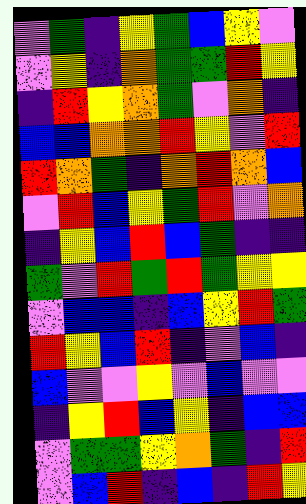[["violet", "green", "indigo", "yellow", "green", "blue", "yellow", "violet"], ["violet", "yellow", "indigo", "orange", "green", "green", "red", "yellow"], ["indigo", "red", "yellow", "orange", "green", "violet", "orange", "indigo"], ["blue", "blue", "orange", "orange", "red", "yellow", "violet", "red"], ["red", "orange", "green", "indigo", "orange", "red", "orange", "blue"], ["violet", "red", "blue", "yellow", "green", "red", "violet", "orange"], ["indigo", "yellow", "blue", "red", "blue", "green", "indigo", "indigo"], ["green", "violet", "red", "green", "red", "green", "yellow", "yellow"], ["violet", "blue", "blue", "indigo", "blue", "yellow", "red", "green"], ["red", "yellow", "blue", "red", "indigo", "violet", "blue", "indigo"], ["blue", "violet", "violet", "yellow", "violet", "blue", "violet", "violet"], ["indigo", "yellow", "red", "blue", "yellow", "indigo", "blue", "blue"], ["violet", "green", "green", "yellow", "orange", "green", "indigo", "red"], ["violet", "blue", "red", "indigo", "blue", "indigo", "red", "yellow"]]